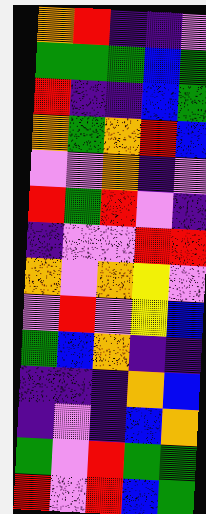[["orange", "red", "indigo", "indigo", "violet"], ["green", "green", "green", "blue", "green"], ["red", "indigo", "indigo", "blue", "green"], ["orange", "green", "orange", "red", "blue"], ["violet", "violet", "orange", "indigo", "violet"], ["red", "green", "red", "violet", "indigo"], ["indigo", "violet", "violet", "red", "red"], ["orange", "violet", "orange", "yellow", "violet"], ["violet", "red", "violet", "yellow", "blue"], ["green", "blue", "orange", "indigo", "indigo"], ["indigo", "indigo", "indigo", "orange", "blue"], ["indigo", "violet", "indigo", "blue", "orange"], ["green", "violet", "red", "green", "green"], ["red", "violet", "red", "blue", "green"]]